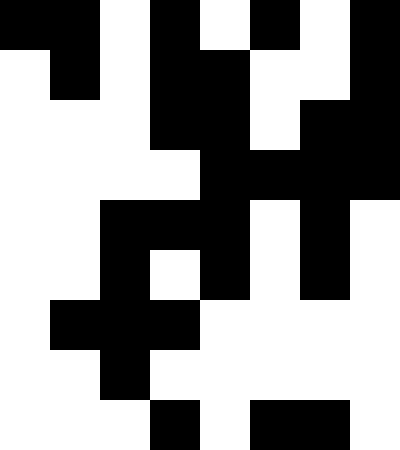[["black", "black", "white", "black", "white", "black", "white", "black"], ["white", "black", "white", "black", "black", "white", "white", "black"], ["white", "white", "white", "black", "black", "white", "black", "black"], ["white", "white", "white", "white", "black", "black", "black", "black"], ["white", "white", "black", "black", "black", "white", "black", "white"], ["white", "white", "black", "white", "black", "white", "black", "white"], ["white", "black", "black", "black", "white", "white", "white", "white"], ["white", "white", "black", "white", "white", "white", "white", "white"], ["white", "white", "white", "black", "white", "black", "black", "white"]]